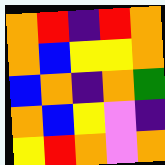[["orange", "red", "indigo", "red", "orange"], ["orange", "blue", "yellow", "yellow", "orange"], ["blue", "orange", "indigo", "orange", "green"], ["orange", "blue", "yellow", "violet", "indigo"], ["yellow", "red", "orange", "violet", "orange"]]